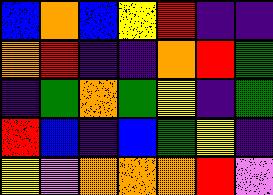[["blue", "orange", "blue", "yellow", "red", "indigo", "indigo"], ["orange", "red", "indigo", "indigo", "orange", "red", "green"], ["indigo", "green", "orange", "green", "yellow", "indigo", "green"], ["red", "blue", "indigo", "blue", "green", "yellow", "indigo"], ["yellow", "violet", "orange", "orange", "orange", "red", "violet"]]